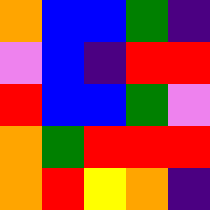[["orange", "blue", "blue", "green", "indigo"], ["violet", "blue", "indigo", "red", "red"], ["red", "blue", "blue", "green", "violet"], ["orange", "green", "red", "red", "red"], ["orange", "red", "yellow", "orange", "indigo"]]